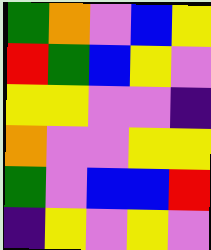[["green", "orange", "violet", "blue", "yellow"], ["red", "green", "blue", "yellow", "violet"], ["yellow", "yellow", "violet", "violet", "indigo"], ["orange", "violet", "violet", "yellow", "yellow"], ["green", "violet", "blue", "blue", "red"], ["indigo", "yellow", "violet", "yellow", "violet"]]